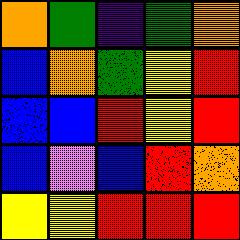[["orange", "green", "indigo", "green", "orange"], ["blue", "orange", "green", "yellow", "red"], ["blue", "blue", "red", "yellow", "red"], ["blue", "violet", "blue", "red", "orange"], ["yellow", "yellow", "red", "red", "red"]]